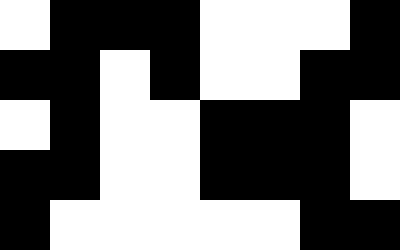[["white", "black", "black", "black", "white", "white", "white", "black"], ["black", "black", "white", "black", "white", "white", "black", "black"], ["white", "black", "white", "white", "black", "black", "black", "white"], ["black", "black", "white", "white", "black", "black", "black", "white"], ["black", "white", "white", "white", "white", "white", "black", "black"]]